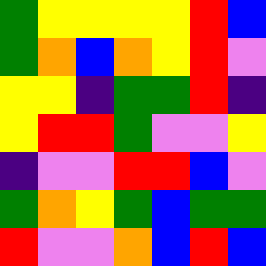[["green", "yellow", "yellow", "yellow", "yellow", "red", "blue"], ["green", "orange", "blue", "orange", "yellow", "red", "violet"], ["yellow", "yellow", "indigo", "green", "green", "red", "indigo"], ["yellow", "red", "red", "green", "violet", "violet", "yellow"], ["indigo", "violet", "violet", "red", "red", "blue", "violet"], ["green", "orange", "yellow", "green", "blue", "green", "green"], ["red", "violet", "violet", "orange", "blue", "red", "blue"]]